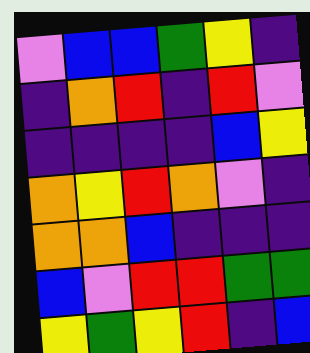[["violet", "blue", "blue", "green", "yellow", "indigo"], ["indigo", "orange", "red", "indigo", "red", "violet"], ["indigo", "indigo", "indigo", "indigo", "blue", "yellow"], ["orange", "yellow", "red", "orange", "violet", "indigo"], ["orange", "orange", "blue", "indigo", "indigo", "indigo"], ["blue", "violet", "red", "red", "green", "green"], ["yellow", "green", "yellow", "red", "indigo", "blue"]]